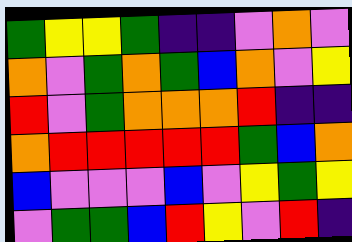[["green", "yellow", "yellow", "green", "indigo", "indigo", "violet", "orange", "violet"], ["orange", "violet", "green", "orange", "green", "blue", "orange", "violet", "yellow"], ["red", "violet", "green", "orange", "orange", "orange", "red", "indigo", "indigo"], ["orange", "red", "red", "red", "red", "red", "green", "blue", "orange"], ["blue", "violet", "violet", "violet", "blue", "violet", "yellow", "green", "yellow"], ["violet", "green", "green", "blue", "red", "yellow", "violet", "red", "indigo"]]